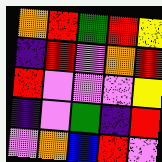[["orange", "red", "green", "red", "yellow"], ["indigo", "red", "violet", "orange", "red"], ["red", "violet", "violet", "violet", "yellow"], ["indigo", "violet", "green", "indigo", "red"], ["violet", "orange", "blue", "red", "violet"]]